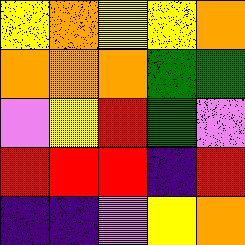[["yellow", "orange", "yellow", "yellow", "orange"], ["orange", "orange", "orange", "green", "green"], ["violet", "yellow", "red", "green", "violet"], ["red", "red", "red", "indigo", "red"], ["indigo", "indigo", "violet", "yellow", "orange"]]